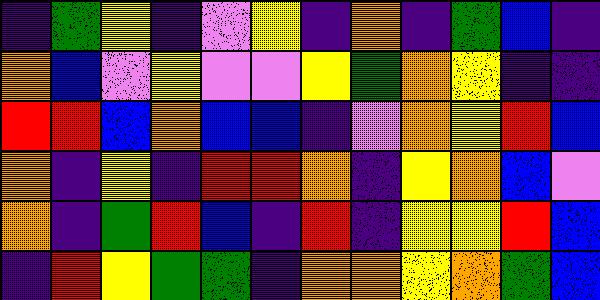[["indigo", "green", "yellow", "indigo", "violet", "yellow", "indigo", "orange", "indigo", "green", "blue", "indigo"], ["orange", "blue", "violet", "yellow", "violet", "violet", "yellow", "green", "orange", "yellow", "indigo", "indigo"], ["red", "red", "blue", "orange", "blue", "blue", "indigo", "violet", "orange", "yellow", "red", "blue"], ["orange", "indigo", "yellow", "indigo", "red", "red", "orange", "indigo", "yellow", "orange", "blue", "violet"], ["orange", "indigo", "green", "red", "blue", "indigo", "red", "indigo", "yellow", "yellow", "red", "blue"], ["indigo", "red", "yellow", "green", "green", "indigo", "orange", "orange", "yellow", "orange", "green", "blue"]]